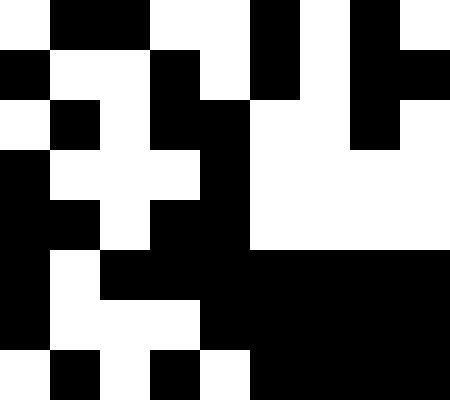[["white", "black", "black", "white", "white", "black", "white", "black", "white"], ["black", "white", "white", "black", "white", "black", "white", "black", "black"], ["white", "black", "white", "black", "black", "white", "white", "black", "white"], ["black", "white", "white", "white", "black", "white", "white", "white", "white"], ["black", "black", "white", "black", "black", "white", "white", "white", "white"], ["black", "white", "black", "black", "black", "black", "black", "black", "black"], ["black", "white", "white", "white", "black", "black", "black", "black", "black"], ["white", "black", "white", "black", "white", "black", "black", "black", "black"]]